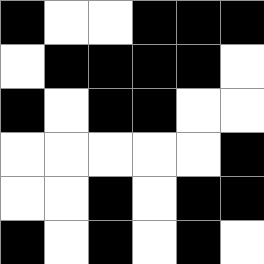[["black", "white", "white", "black", "black", "black"], ["white", "black", "black", "black", "black", "white"], ["black", "white", "black", "black", "white", "white"], ["white", "white", "white", "white", "white", "black"], ["white", "white", "black", "white", "black", "black"], ["black", "white", "black", "white", "black", "white"]]